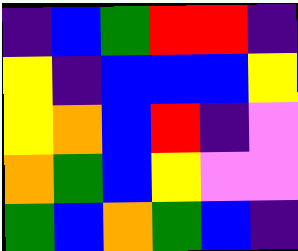[["indigo", "blue", "green", "red", "red", "indigo"], ["yellow", "indigo", "blue", "blue", "blue", "yellow"], ["yellow", "orange", "blue", "red", "indigo", "violet"], ["orange", "green", "blue", "yellow", "violet", "violet"], ["green", "blue", "orange", "green", "blue", "indigo"]]